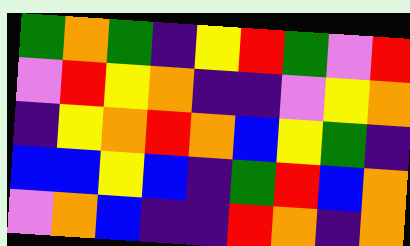[["green", "orange", "green", "indigo", "yellow", "red", "green", "violet", "red"], ["violet", "red", "yellow", "orange", "indigo", "indigo", "violet", "yellow", "orange"], ["indigo", "yellow", "orange", "red", "orange", "blue", "yellow", "green", "indigo"], ["blue", "blue", "yellow", "blue", "indigo", "green", "red", "blue", "orange"], ["violet", "orange", "blue", "indigo", "indigo", "red", "orange", "indigo", "orange"]]